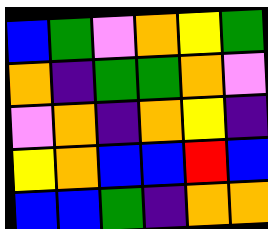[["blue", "green", "violet", "orange", "yellow", "green"], ["orange", "indigo", "green", "green", "orange", "violet"], ["violet", "orange", "indigo", "orange", "yellow", "indigo"], ["yellow", "orange", "blue", "blue", "red", "blue"], ["blue", "blue", "green", "indigo", "orange", "orange"]]